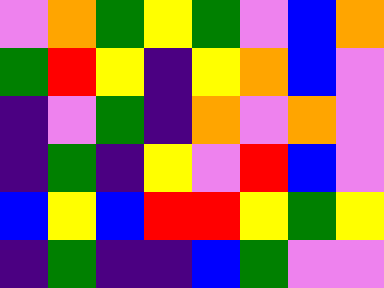[["violet", "orange", "green", "yellow", "green", "violet", "blue", "orange"], ["green", "red", "yellow", "indigo", "yellow", "orange", "blue", "violet"], ["indigo", "violet", "green", "indigo", "orange", "violet", "orange", "violet"], ["indigo", "green", "indigo", "yellow", "violet", "red", "blue", "violet"], ["blue", "yellow", "blue", "red", "red", "yellow", "green", "yellow"], ["indigo", "green", "indigo", "indigo", "blue", "green", "violet", "violet"]]